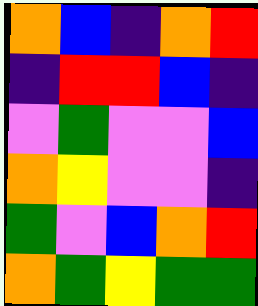[["orange", "blue", "indigo", "orange", "red"], ["indigo", "red", "red", "blue", "indigo"], ["violet", "green", "violet", "violet", "blue"], ["orange", "yellow", "violet", "violet", "indigo"], ["green", "violet", "blue", "orange", "red"], ["orange", "green", "yellow", "green", "green"]]